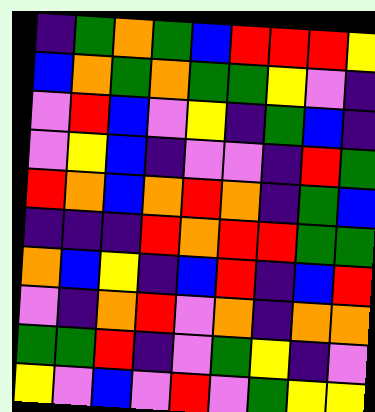[["indigo", "green", "orange", "green", "blue", "red", "red", "red", "yellow"], ["blue", "orange", "green", "orange", "green", "green", "yellow", "violet", "indigo"], ["violet", "red", "blue", "violet", "yellow", "indigo", "green", "blue", "indigo"], ["violet", "yellow", "blue", "indigo", "violet", "violet", "indigo", "red", "green"], ["red", "orange", "blue", "orange", "red", "orange", "indigo", "green", "blue"], ["indigo", "indigo", "indigo", "red", "orange", "red", "red", "green", "green"], ["orange", "blue", "yellow", "indigo", "blue", "red", "indigo", "blue", "red"], ["violet", "indigo", "orange", "red", "violet", "orange", "indigo", "orange", "orange"], ["green", "green", "red", "indigo", "violet", "green", "yellow", "indigo", "violet"], ["yellow", "violet", "blue", "violet", "red", "violet", "green", "yellow", "yellow"]]